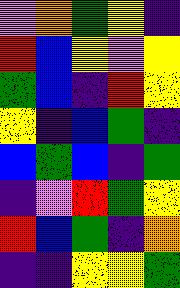[["violet", "orange", "green", "yellow", "indigo"], ["red", "blue", "yellow", "violet", "yellow"], ["green", "blue", "indigo", "red", "yellow"], ["yellow", "indigo", "blue", "green", "indigo"], ["blue", "green", "blue", "indigo", "green"], ["indigo", "violet", "red", "green", "yellow"], ["red", "blue", "green", "indigo", "orange"], ["indigo", "indigo", "yellow", "yellow", "green"]]